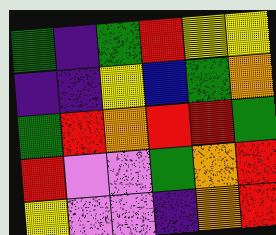[["green", "indigo", "green", "red", "yellow", "yellow"], ["indigo", "indigo", "yellow", "blue", "green", "orange"], ["green", "red", "orange", "red", "red", "green"], ["red", "violet", "violet", "green", "orange", "red"], ["yellow", "violet", "violet", "indigo", "orange", "red"]]